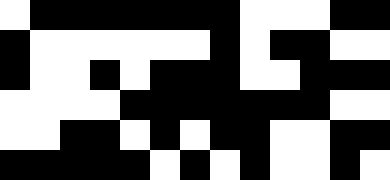[["white", "black", "black", "black", "black", "black", "black", "black", "white", "white", "white", "black", "black"], ["black", "white", "white", "white", "white", "white", "white", "black", "white", "black", "black", "white", "white"], ["black", "white", "white", "black", "white", "black", "black", "black", "white", "white", "black", "black", "black"], ["white", "white", "white", "white", "black", "black", "black", "black", "black", "black", "black", "white", "white"], ["white", "white", "black", "black", "white", "black", "white", "black", "black", "white", "white", "black", "black"], ["black", "black", "black", "black", "black", "white", "black", "white", "black", "white", "white", "black", "white"]]